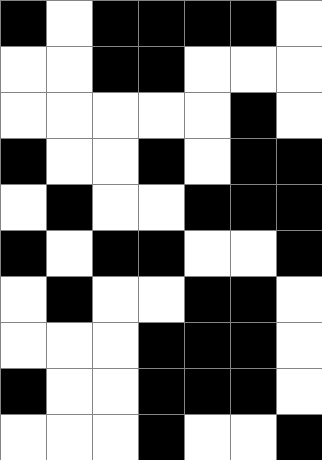[["black", "white", "black", "black", "black", "black", "white"], ["white", "white", "black", "black", "white", "white", "white"], ["white", "white", "white", "white", "white", "black", "white"], ["black", "white", "white", "black", "white", "black", "black"], ["white", "black", "white", "white", "black", "black", "black"], ["black", "white", "black", "black", "white", "white", "black"], ["white", "black", "white", "white", "black", "black", "white"], ["white", "white", "white", "black", "black", "black", "white"], ["black", "white", "white", "black", "black", "black", "white"], ["white", "white", "white", "black", "white", "white", "black"]]